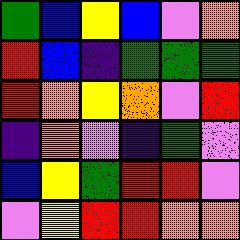[["green", "blue", "yellow", "blue", "violet", "orange"], ["red", "blue", "indigo", "green", "green", "green"], ["red", "orange", "yellow", "orange", "violet", "red"], ["indigo", "orange", "violet", "indigo", "green", "violet"], ["blue", "yellow", "green", "red", "red", "violet"], ["violet", "yellow", "red", "red", "orange", "orange"]]